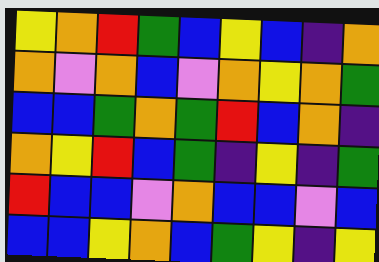[["yellow", "orange", "red", "green", "blue", "yellow", "blue", "indigo", "orange"], ["orange", "violet", "orange", "blue", "violet", "orange", "yellow", "orange", "green"], ["blue", "blue", "green", "orange", "green", "red", "blue", "orange", "indigo"], ["orange", "yellow", "red", "blue", "green", "indigo", "yellow", "indigo", "green"], ["red", "blue", "blue", "violet", "orange", "blue", "blue", "violet", "blue"], ["blue", "blue", "yellow", "orange", "blue", "green", "yellow", "indigo", "yellow"]]